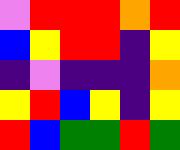[["violet", "red", "red", "red", "orange", "red"], ["blue", "yellow", "red", "red", "indigo", "yellow"], ["indigo", "violet", "indigo", "indigo", "indigo", "orange"], ["yellow", "red", "blue", "yellow", "indigo", "yellow"], ["red", "blue", "green", "green", "red", "green"]]